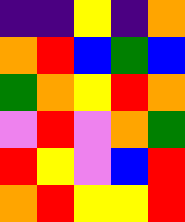[["indigo", "indigo", "yellow", "indigo", "orange"], ["orange", "red", "blue", "green", "blue"], ["green", "orange", "yellow", "red", "orange"], ["violet", "red", "violet", "orange", "green"], ["red", "yellow", "violet", "blue", "red"], ["orange", "red", "yellow", "yellow", "red"]]